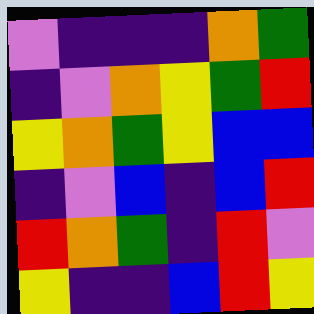[["violet", "indigo", "indigo", "indigo", "orange", "green"], ["indigo", "violet", "orange", "yellow", "green", "red"], ["yellow", "orange", "green", "yellow", "blue", "blue"], ["indigo", "violet", "blue", "indigo", "blue", "red"], ["red", "orange", "green", "indigo", "red", "violet"], ["yellow", "indigo", "indigo", "blue", "red", "yellow"]]